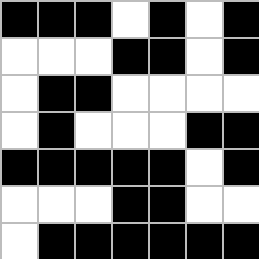[["black", "black", "black", "white", "black", "white", "black"], ["white", "white", "white", "black", "black", "white", "black"], ["white", "black", "black", "white", "white", "white", "white"], ["white", "black", "white", "white", "white", "black", "black"], ["black", "black", "black", "black", "black", "white", "black"], ["white", "white", "white", "black", "black", "white", "white"], ["white", "black", "black", "black", "black", "black", "black"]]